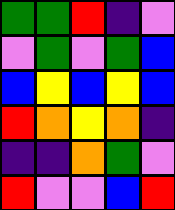[["green", "green", "red", "indigo", "violet"], ["violet", "green", "violet", "green", "blue"], ["blue", "yellow", "blue", "yellow", "blue"], ["red", "orange", "yellow", "orange", "indigo"], ["indigo", "indigo", "orange", "green", "violet"], ["red", "violet", "violet", "blue", "red"]]